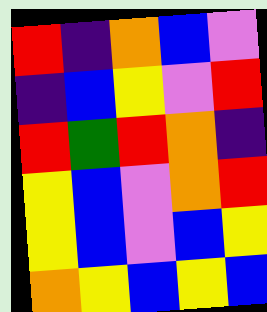[["red", "indigo", "orange", "blue", "violet"], ["indigo", "blue", "yellow", "violet", "red"], ["red", "green", "red", "orange", "indigo"], ["yellow", "blue", "violet", "orange", "red"], ["yellow", "blue", "violet", "blue", "yellow"], ["orange", "yellow", "blue", "yellow", "blue"]]